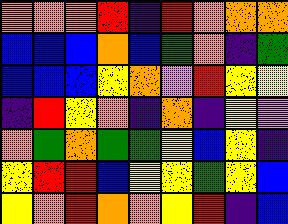[["orange", "orange", "orange", "red", "indigo", "red", "orange", "orange", "orange"], ["blue", "blue", "blue", "orange", "blue", "green", "orange", "indigo", "green"], ["blue", "blue", "blue", "yellow", "orange", "violet", "red", "yellow", "yellow"], ["indigo", "red", "yellow", "orange", "indigo", "orange", "indigo", "yellow", "violet"], ["orange", "green", "orange", "green", "green", "yellow", "blue", "yellow", "indigo"], ["yellow", "red", "red", "blue", "yellow", "yellow", "green", "yellow", "blue"], ["yellow", "orange", "red", "orange", "orange", "yellow", "red", "indigo", "blue"]]